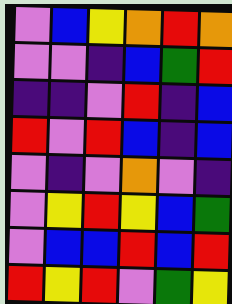[["violet", "blue", "yellow", "orange", "red", "orange"], ["violet", "violet", "indigo", "blue", "green", "red"], ["indigo", "indigo", "violet", "red", "indigo", "blue"], ["red", "violet", "red", "blue", "indigo", "blue"], ["violet", "indigo", "violet", "orange", "violet", "indigo"], ["violet", "yellow", "red", "yellow", "blue", "green"], ["violet", "blue", "blue", "red", "blue", "red"], ["red", "yellow", "red", "violet", "green", "yellow"]]